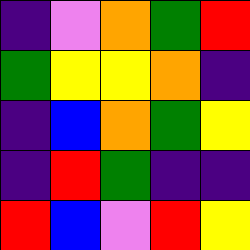[["indigo", "violet", "orange", "green", "red"], ["green", "yellow", "yellow", "orange", "indigo"], ["indigo", "blue", "orange", "green", "yellow"], ["indigo", "red", "green", "indigo", "indigo"], ["red", "blue", "violet", "red", "yellow"]]